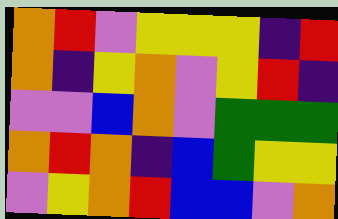[["orange", "red", "violet", "yellow", "yellow", "yellow", "indigo", "red"], ["orange", "indigo", "yellow", "orange", "violet", "yellow", "red", "indigo"], ["violet", "violet", "blue", "orange", "violet", "green", "green", "green"], ["orange", "red", "orange", "indigo", "blue", "green", "yellow", "yellow"], ["violet", "yellow", "orange", "red", "blue", "blue", "violet", "orange"]]